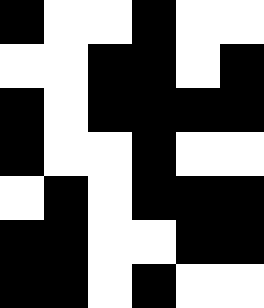[["black", "white", "white", "black", "white", "white"], ["white", "white", "black", "black", "white", "black"], ["black", "white", "black", "black", "black", "black"], ["black", "white", "white", "black", "white", "white"], ["white", "black", "white", "black", "black", "black"], ["black", "black", "white", "white", "black", "black"], ["black", "black", "white", "black", "white", "white"]]